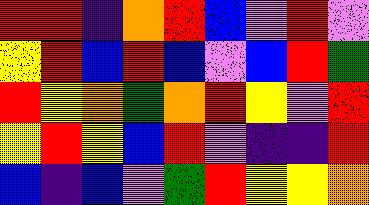[["red", "red", "indigo", "orange", "red", "blue", "violet", "red", "violet"], ["yellow", "red", "blue", "red", "blue", "violet", "blue", "red", "green"], ["red", "yellow", "orange", "green", "orange", "red", "yellow", "violet", "red"], ["yellow", "red", "yellow", "blue", "red", "violet", "indigo", "indigo", "red"], ["blue", "indigo", "blue", "violet", "green", "red", "yellow", "yellow", "orange"]]